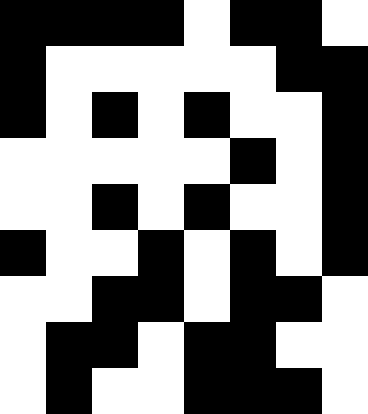[["black", "black", "black", "black", "white", "black", "black", "white"], ["black", "white", "white", "white", "white", "white", "black", "black"], ["black", "white", "black", "white", "black", "white", "white", "black"], ["white", "white", "white", "white", "white", "black", "white", "black"], ["white", "white", "black", "white", "black", "white", "white", "black"], ["black", "white", "white", "black", "white", "black", "white", "black"], ["white", "white", "black", "black", "white", "black", "black", "white"], ["white", "black", "black", "white", "black", "black", "white", "white"], ["white", "black", "white", "white", "black", "black", "black", "white"]]